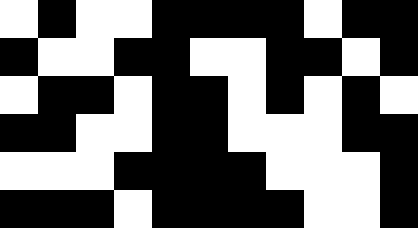[["white", "black", "white", "white", "black", "black", "black", "black", "white", "black", "black"], ["black", "white", "white", "black", "black", "white", "white", "black", "black", "white", "black"], ["white", "black", "black", "white", "black", "black", "white", "black", "white", "black", "white"], ["black", "black", "white", "white", "black", "black", "white", "white", "white", "black", "black"], ["white", "white", "white", "black", "black", "black", "black", "white", "white", "white", "black"], ["black", "black", "black", "white", "black", "black", "black", "black", "white", "white", "black"]]